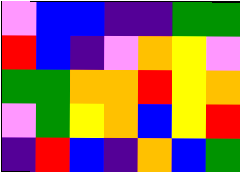[["violet", "blue", "blue", "indigo", "indigo", "green", "green"], ["red", "blue", "indigo", "violet", "orange", "yellow", "violet"], ["green", "green", "orange", "orange", "red", "yellow", "orange"], ["violet", "green", "yellow", "orange", "blue", "yellow", "red"], ["indigo", "red", "blue", "indigo", "orange", "blue", "green"]]